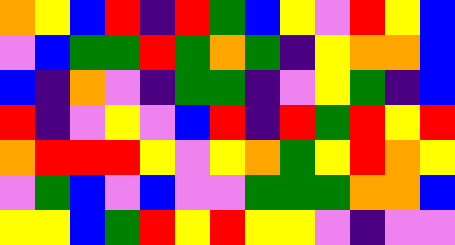[["orange", "yellow", "blue", "red", "indigo", "red", "green", "blue", "yellow", "violet", "red", "yellow", "blue"], ["violet", "blue", "green", "green", "red", "green", "orange", "green", "indigo", "yellow", "orange", "orange", "blue"], ["blue", "indigo", "orange", "violet", "indigo", "green", "green", "indigo", "violet", "yellow", "green", "indigo", "blue"], ["red", "indigo", "violet", "yellow", "violet", "blue", "red", "indigo", "red", "green", "red", "yellow", "red"], ["orange", "red", "red", "red", "yellow", "violet", "yellow", "orange", "green", "yellow", "red", "orange", "yellow"], ["violet", "green", "blue", "violet", "blue", "violet", "violet", "green", "green", "green", "orange", "orange", "blue"], ["yellow", "yellow", "blue", "green", "red", "yellow", "red", "yellow", "yellow", "violet", "indigo", "violet", "violet"]]